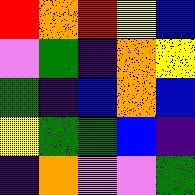[["red", "orange", "red", "yellow", "blue"], ["violet", "green", "indigo", "orange", "yellow"], ["green", "indigo", "blue", "orange", "blue"], ["yellow", "green", "green", "blue", "indigo"], ["indigo", "orange", "violet", "violet", "green"]]